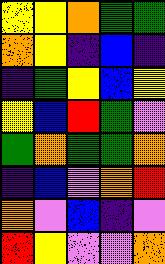[["yellow", "yellow", "orange", "green", "green"], ["orange", "yellow", "indigo", "blue", "indigo"], ["indigo", "green", "yellow", "blue", "yellow"], ["yellow", "blue", "red", "green", "violet"], ["green", "orange", "green", "green", "orange"], ["indigo", "blue", "violet", "orange", "red"], ["orange", "violet", "blue", "indigo", "violet"], ["red", "yellow", "violet", "violet", "orange"]]